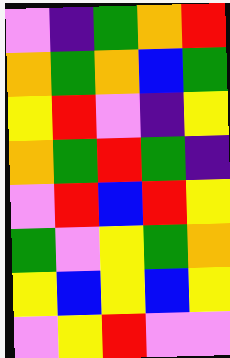[["violet", "indigo", "green", "orange", "red"], ["orange", "green", "orange", "blue", "green"], ["yellow", "red", "violet", "indigo", "yellow"], ["orange", "green", "red", "green", "indigo"], ["violet", "red", "blue", "red", "yellow"], ["green", "violet", "yellow", "green", "orange"], ["yellow", "blue", "yellow", "blue", "yellow"], ["violet", "yellow", "red", "violet", "violet"]]